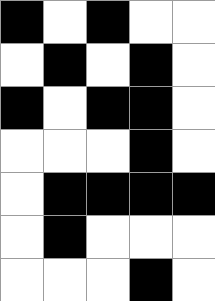[["black", "white", "black", "white", "white"], ["white", "black", "white", "black", "white"], ["black", "white", "black", "black", "white"], ["white", "white", "white", "black", "white"], ["white", "black", "black", "black", "black"], ["white", "black", "white", "white", "white"], ["white", "white", "white", "black", "white"]]